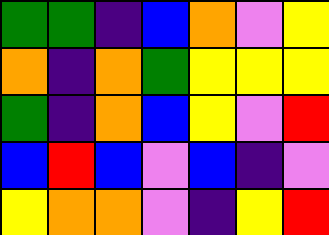[["green", "green", "indigo", "blue", "orange", "violet", "yellow"], ["orange", "indigo", "orange", "green", "yellow", "yellow", "yellow"], ["green", "indigo", "orange", "blue", "yellow", "violet", "red"], ["blue", "red", "blue", "violet", "blue", "indigo", "violet"], ["yellow", "orange", "orange", "violet", "indigo", "yellow", "red"]]